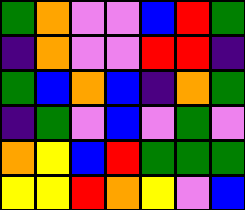[["green", "orange", "violet", "violet", "blue", "red", "green"], ["indigo", "orange", "violet", "violet", "red", "red", "indigo"], ["green", "blue", "orange", "blue", "indigo", "orange", "green"], ["indigo", "green", "violet", "blue", "violet", "green", "violet"], ["orange", "yellow", "blue", "red", "green", "green", "green"], ["yellow", "yellow", "red", "orange", "yellow", "violet", "blue"]]